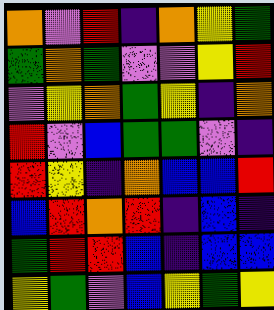[["orange", "violet", "red", "indigo", "orange", "yellow", "green"], ["green", "orange", "green", "violet", "violet", "yellow", "red"], ["violet", "yellow", "orange", "green", "yellow", "indigo", "orange"], ["red", "violet", "blue", "green", "green", "violet", "indigo"], ["red", "yellow", "indigo", "orange", "blue", "blue", "red"], ["blue", "red", "orange", "red", "indigo", "blue", "indigo"], ["green", "red", "red", "blue", "indigo", "blue", "blue"], ["yellow", "green", "violet", "blue", "yellow", "green", "yellow"]]